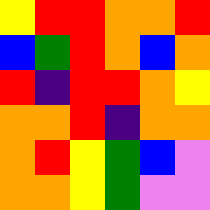[["yellow", "red", "red", "orange", "orange", "red"], ["blue", "green", "red", "orange", "blue", "orange"], ["red", "indigo", "red", "red", "orange", "yellow"], ["orange", "orange", "red", "indigo", "orange", "orange"], ["orange", "red", "yellow", "green", "blue", "violet"], ["orange", "orange", "yellow", "green", "violet", "violet"]]